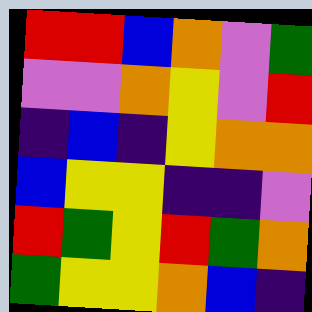[["red", "red", "blue", "orange", "violet", "green"], ["violet", "violet", "orange", "yellow", "violet", "red"], ["indigo", "blue", "indigo", "yellow", "orange", "orange"], ["blue", "yellow", "yellow", "indigo", "indigo", "violet"], ["red", "green", "yellow", "red", "green", "orange"], ["green", "yellow", "yellow", "orange", "blue", "indigo"]]